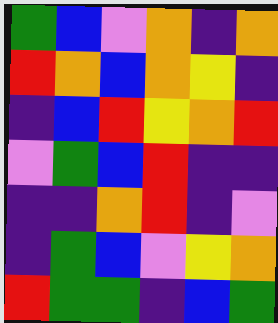[["green", "blue", "violet", "orange", "indigo", "orange"], ["red", "orange", "blue", "orange", "yellow", "indigo"], ["indigo", "blue", "red", "yellow", "orange", "red"], ["violet", "green", "blue", "red", "indigo", "indigo"], ["indigo", "indigo", "orange", "red", "indigo", "violet"], ["indigo", "green", "blue", "violet", "yellow", "orange"], ["red", "green", "green", "indigo", "blue", "green"]]